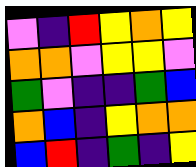[["violet", "indigo", "red", "yellow", "orange", "yellow"], ["orange", "orange", "violet", "yellow", "yellow", "violet"], ["green", "violet", "indigo", "indigo", "green", "blue"], ["orange", "blue", "indigo", "yellow", "orange", "orange"], ["blue", "red", "indigo", "green", "indigo", "yellow"]]